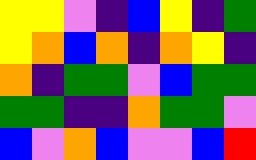[["yellow", "yellow", "violet", "indigo", "blue", "yellow", "indigo", "green"], ["yellow", "orange", "blue", "orange", "indigo", "orange", "yellow", "indigo"], ["orange", "indigo", "green", "green", "violet", "blue", "green", "green"], ["green", "green", "indigo", "indigo", "orange", "green", "green", "violet"], ["blue", "violet", "orange", "blue", "violet", "violet", "blue", "red"]]